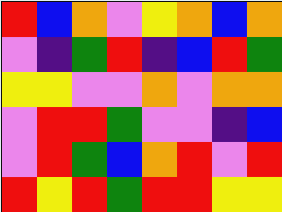[["red", "blue", "orange", "violet", "yellow", "orange", "blue", "orange"], ["violet", "indigo", "green", "red", "indigo", "blue", "red", "green"], ["yellow", "yellow", "violet", "violet", "orange", "violet", "orange", "orange"], ["violet", "red", "red", "green", "violet", "violet", "indigo", "blue"], ["violet", "red", "green", "blue", "orange", "red", "violet", "red"], ["red", "yellow", "red", "green", "red", "red", "yellow", "yellow"]]